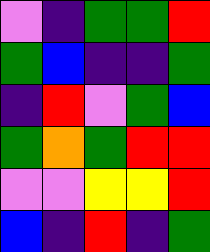[["violet", "indigo", "green", "green", "red"], ["green", "blue", "indigo", "indigo", "green"], ["indigo", "red", "violet", "green", "blue"], ["green", "orange", "green", "red", "red"], ["violet", "violet", "yellow", "yellow", "red"], ["blue", "indigo", "red", "indigo", "green"]]